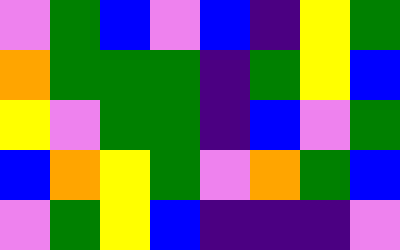[["violet", "green", "blue", "violet", "blue", "indigo", "yellow", "green"], ["orange", "green", "green", "green", "indigo", "green", "yellow", "blue"], ["yellow", "violet", "green", "green", "indigo", "blue", "violet", "green"], ["blue", "orange", "yellow", "green", "violet", "orange", "green", "blue"], ["violet", "green", "yellow", "blue", "indigo", "indigo", "indigo", "violet"]]